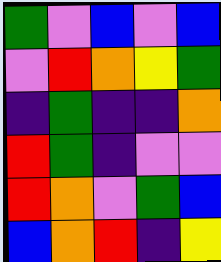[["green", "violet", "blue", "violet", "blue"], ["violet", "red", "orange", "yellow", "green"], ["indigo", "green", "indigo", "indigo", "orange"], ["red", "green", "indigo", "violet", "violet"], ["red", "orange", "violet", "green", "blue"], ["blue", "orange", "red", "indigo", "yellow"]]